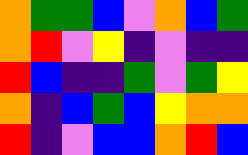[["orange", "green", "green", "blue", "violet", "orange", "blue", "green"], ["orange", "red", "violet", "yellow", "indigo", "violet", "indigo", "indigo"], ["red", "blue", "indigo", "indigo", "green", "violet", "green", "yellow"], ["orange", "indigo", "blue", "green", "blue", "yellow", "orange", "orange"], ["red", "indigo", "violet", "blue", "blue", "orange", "red", "blue"]]